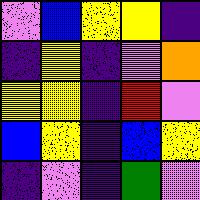[["violet", "blue", "yellow", "yellow", "indigo"], ["indigo", "yellow", "indigo", "violet", "orange"], ["yellow", "yellow", "indigo", "red", "violet"], ["blue", "yellow", "indigo", "blue", "yellow"], ["indigo", "violet", "indigo", "green", "violet"]]